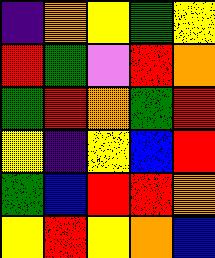[["indigo", "orange", "yellow", "green", "yellow"], ["red", "green", "violet", "red", "orange"], ["green", "red", "orange", "green", "red"], ["yellow", "indigo", "yellow", "blue", "red"], ["green", "blue", "red", "red", "orange"], ["yellow", "red", "yellow", "orange", "blue"]]